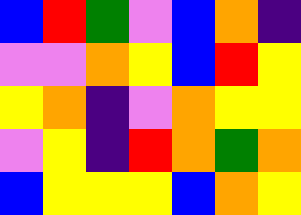[["blue", "red", "green", "violet", "blue", "orange", "indigo"], ["violet", "violet", "orange", "yellow", "blue", "red", "yellow"], ["yellow", "orange", "indigo", "violet", "orange", "yellow", "yellow"], ["violet", "yellow", "indigo", "red", "orange", "green", "orange"], ["blue", "yellow", "yellow", "yellow", "blue", "orange", "yellow"]]